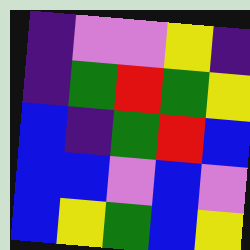[["indigo", "violet", "violet", "yellow", "indigo"], ["indigo", "green", "red", "green", "yellow"], ["blue", "indigo", "green", "red", "blue"], ["blue", "blue", "violet", "blue", "violet"], ["blue", "yellow", "green", "blue", "yellow"]]